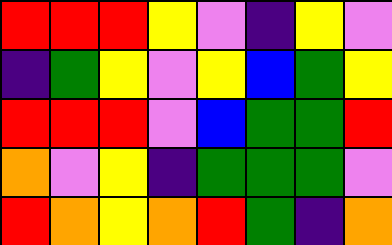[["red", "red", "red", "yellow", "violet", "indigo", "yellow", "violet"], ["indigo", "green", "yellow", "violet", "yellow", "blue", "green", "yellow"], ["red", "red", "red", "violet", "blue", "green", "green", "red"], ["orange", "violet", "yellow", "indigo", "green", "green", "green", "violet"], ["red", "orange", "yellow", "orange", "red", "green", "indigo", "orange"]]